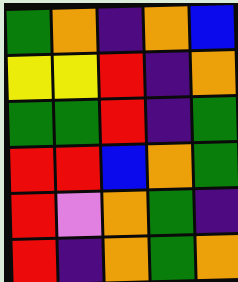[["green", "orange", "indigo", "orange", "blue"], ["yellow", "yellow", "red", "indigo", "orange"], ["green", "green", "red", "indigo", "green"], ["red", "red", "blue", "orange", "green"], ["red", "violet", "orange", "green", "indigo"], ["red", "indigo", "orange", "green", "orange"]]